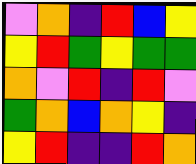[["violet", "orange", "indigo", "red", "blue", "yellow"], ["yellow", "red", "green", "yellow", "green", "green"], ["orange", "violet", "red", "indigo", "red", "violet"], ["green", "orange", "blue", "orange", "yellow", "indigo"], ["yellow", "red", "indigo", "indigo", "red", "orange"]]